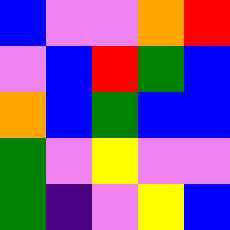[["blue", "violet", "violet", "orange", "red"], ["violet", "blue", "red", "green", "blue"], ["orange", "blue", "green", "blue", "blue"], ["green", "violet", "yellow", "violet", "violet"], ["green", "indigo", "violet", "yellow", "blue"]]